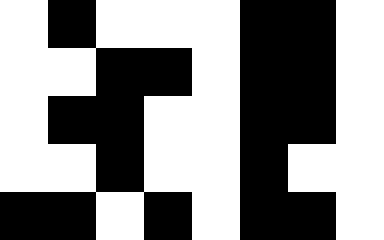[["white", "black", "white", "white", "white", "black", "black", "white"], ["white", "white", "black", "black", "white", "black", "black", "white"], ["white", "black", "black", "white", "white", "black", "black", "white"], ["white", "white", "black", "white", "white", "black", "white", "white"], ["black", "black", "white", "black", "white", "black", "black", "white"]]